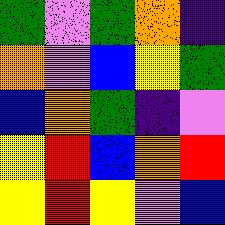[["green", "violet", "green", "orange", "indigo"], ["orange", "violet", "blue", "yellow", "green"], ["blue", "orange", "green", "indigo", "violet"], ["yellow", "red", "blue", "orange", "red"], ["yellow", "red", "yellow", "violet", "blue"]]